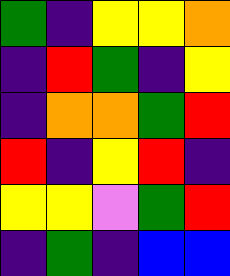[["green", "indigo", "yellow", "yellow", "orange"], ["indigo", "red", "green", "indigo", "yellow"], ["indigo", "orange", "orange", "green", "red"], ["red", "indigo", "yellow", "red", "indigo"], ["yellow", "yellow", "violet", "green", "red"], ["indigo", "green", "indigo", "blue", "blue"]]